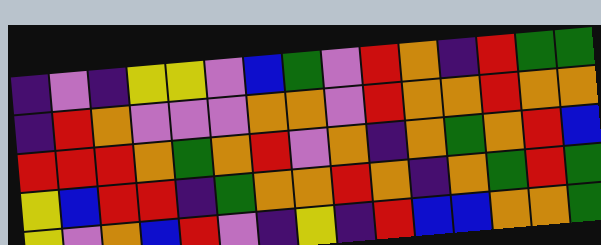[["indigo", "violet", "indigo", "yellow", "yellow", "violet", "blue", "green", "violet", "red", "orange", "indigo", "red", "green", "green"], ["indigo", "red", "orange", "violet", "violet", "violet", "orange", "orange", "violet", "red", "orange", "orange", "red", "orange", "orange"], ["red", "red", "red", "orange", "green", "orange", "red", "violet", "orange", "indigo", "orange", "green", "orange", "red", "blue"], ["yellow", "blue", "red", "red", "indigo", "green", "orange", "orange", "red", "orange", "indigo", "orange", "green", "red", "green"], ["yellow", "violet", "orange", "blue", "red", "violet", "indigo", "yellow", "indigo", "red", "blue", "blue", "orange", "orange", "green"]]